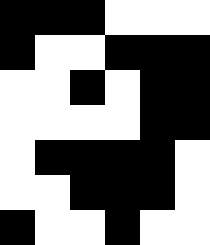[["black", "black", "black", "white", "white", "white"], ["black", "white", "white", "black", "black", "black"], ["white", "white", "black", "white", "black", "black"], ["white", "white", "white", "white", "black", "black"], ["white", "black", "black", "black", "black", "white"], ["white", "white", "black", "black", "black", "white"], ["black", "white", "white", "black", "white", "white"]]